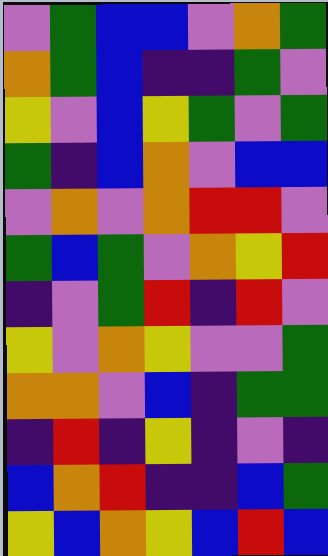[["violet", "green", "blue", "blue", "violet", "orange", "green"], ["orange", "green", "blue", "indigo", "indigo", "green", "violet"], ["yellow", "violet", "blue", "yellow", "green", "violet", "green"], ["green", "indigo", "blue", "orange", "violet", "blue", "blue"], ["violet", "orange", "violet", "orange", "red", "red", "violet"], ["green", "blue", "green", "violet", "orange", "yellow", "red"], ["indigo", "violet", "green", "red", "indigo", "red", "violet"], ["yellow", "violet", "orange", "yellow", "violet", "violet", "green"], ["orange", "orange", "violet", "blue", "indigo", "green", "green"], ["indigo", "red", "indigo", "yellow", "indigo", "violet", "indigo"], ["blue", "orange", "red", "indigo", "indigo", "blue", "green"], ["yellow", "blue", "orange", "yellow", "blue", "red", "blue"]]